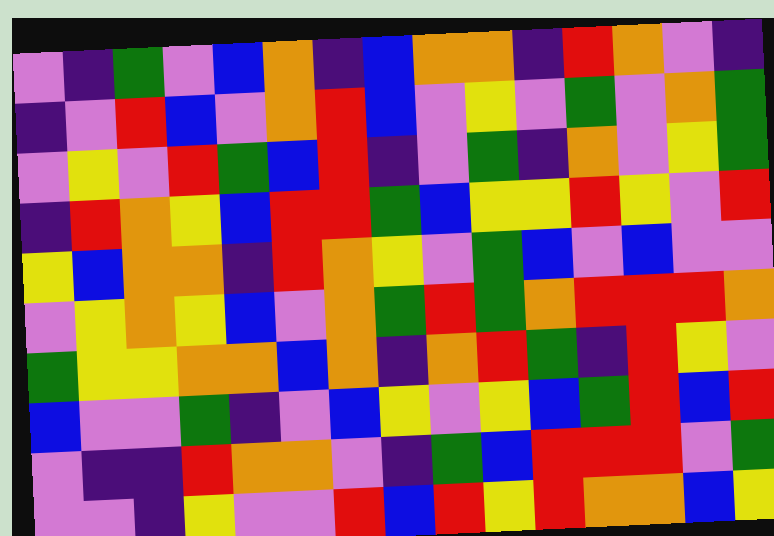[["violet", "indigo", "green", "violet", "blue", "orange", "indigo", "blue", "orange", "orange", "indigo", "red", "orange", "violet", "indigo"], ["indigo", "violet", "red", "blue", "violet", "orange", "red", "blue", "violet", "yellow", "violet", "green", "violet", "orange", "green"], ["violet", "yellow", "violet", "red", "green", "blue", "red", "indigo", "violet", "green", "indigo", "orange", "violet", "yellow", "green"], ["indigo", "red", "orange", "yellow", "blue", "red", "red", "green", "blue", "yellow", "yellow", "red", "yellow", "violet", "red"], ["yellow", "blue", "orange", "orange", "indigo", "red", "orange", "yellow", "violet", "green", "blue", "violet", "blue", "violet", "violet"], ["violet", "yellow", "orange", "yellow", "blue", "violet", "orange", "green", "red", "green", "orange", "red", "red", "red", "orange"], ["green", "yellow", "yellow", "orange", "orange", "blue", "orange", "indigo", "orange", "red", "green", "indigo", "red", "yellow", "violet"], ["blue", "violet", "violet", "green", "indigo", "violet", "blue", "yellow", "violet", "yellow", "blue", "green", "red", "blue", "red"], ["violet", "indigo", "indigo", "red", "orange", "orange", "violet", "indigo", "green", "blue", "red", "red", "red", "violet", "green"], ["violet", "violet", "indigo", "yellow", "violet", "violet", "red", "blue", "red", "yellow", "red", "orange", "orange", "blue", "yellow"]]